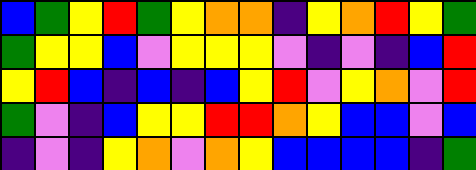[["blue", "green", "yellow", "red", "green", "yellow", "orange", "orange", "indigo", "yellow", "orange", "red", "yellow", "green"], ["green", "yellow", "yellow", "blue", "violet", "yellow", "yellow", "yellow", "violet", "indigo", "violet", "indigo", "blue", "red"], ["yellow", "red", "blue", "indigo", "blue", "indigo", "blue", "yellow", "red", "violet", "yellow", "orange", "violet", "red"], ["green", "violet", "indigo", "blue", "yellow", "yellow", "red", "red", "orange", "yellow", "blue", "blue", "violet", "blue"], ["indigo", "violet", "indigo", "yellow", "orange", "violet", "orange", "yellow", "blue", "blue", "blue", "blue", "indigo", "green"]]